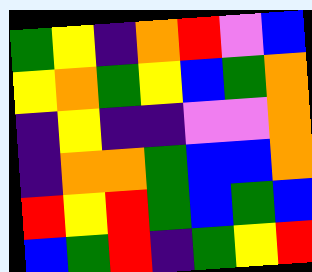[["green", "yellow", "indigo", "orange", "red", "violet", "blue"], ["yellow", "orange", "green", "yellow", "blue", "green", "orange"], ["indigo", "yellow", "indigo", "indigo", "violet", "violet", "orange"], ["indigo", "orange", "orange", "green", "blue", "blue", "orange"], ["red", "yellow", "red", "green", "blue", "green", "blue"], ["blue", "green", "red", "indigo", "green", "yellow", "red"]]